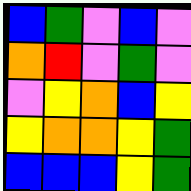[["blue", "green", "violet", "blue", "violet"], ["orange", "red", "violet", "green", "violet"], ["violet", "yellow", "orange", "blue", "yellow"], ["yellow", "orange", "orange", "yellow", "green"], ["blue", "blue", "blue", "yellow", "green"]]